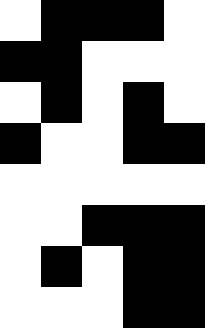[["white", "black", "black", "black", "white"], ["black", "black", "white", "white", "white"], ["white", "black", "white", "black", "white"], ["black", "white", "white", "black", "black"], ["white", "white", "white", "white", "white"], ["white", "white", "black", "black", "black"], ["white", "black", "white", "black", "black"], ["white", "white", "white", "black", "black"]]